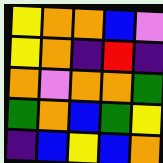[["yellow", "orange", "orange", "blue", "violet"], ["yellow", "orange", "indigo", "red", "indigo"], ["orange", "violet", "orange", "orange", "green"], ["green", "orange", "blue", "green", "yellow"], ["indigo", "blue", "yellow", "blue", "orange"]]